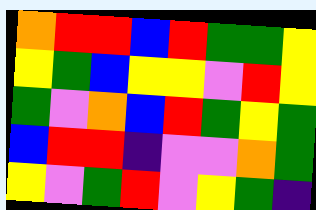[["orange", "red", "red", "blue", "red", "green", "green", "yellow"], ["yellow", "green", "blue", "yellow", "yellow", "violet", "red", "yellow"], ["green", "violet", "orange", "blue", "red", "green", "yellow", "green"], ["blue", "red", "red", "indigo", "violet", "violet", "orange", "green"], ["yellow", "violet", "green", "red", "violet", "yellow", "green", "indigo"]]